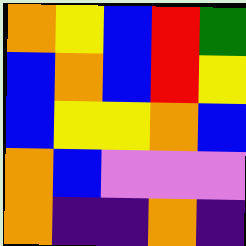[["orange", "yellow", "blue", "red", "green"], ["blue", "orange", "blue", "red", "yellow"], ["blue", "yellow", "yellow", "orange", "blue"], ["orange", "blue", "violet", "violet", "violet"], ["orange", "indigo", "indigo", "orange", "indigo"]]